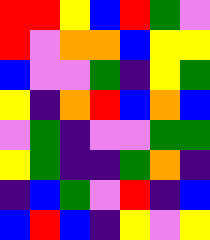[["red", "red", "yellow", "blue", "red", "green", "violet"], ["red", "violet", "orange", "orange", "blue", "yellow", "yellow"], ["blue", "violet", "violet", "green", "indigo", "yellow", "green"], ["yellow", "indigo", "orange", "red", "blue", "orange", "blue"], ["violet", "green", "indigo", "violet", "violet", "green", "green"], ["yellow", "green", "indigo", "indigo", "green", "orange", "indigo"], ["indigo", "blue", "green", "violet", "red", "indigo", "blue"], ["blue", "red", "blue", "indigo", "yellow", "violet", "yellow"]]